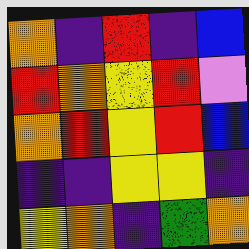[["orange", "indigo", "red", "indigo", "blue"], ["red", "orange", "yellow", "red", "violet"], ["orange", "red", "yellow", "red", "blue"], ["indigo", "indigo", "yellow", "yellow", "indigo"], ["yellow", "orange", "indigo", "green", "orange"]]